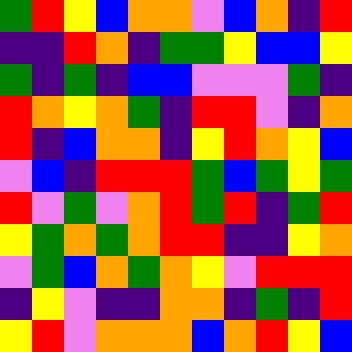[["green", "red", "yellow", "blue", "orange", "orange", "violet", "blue", "orange", "indigo", "red"], ["indigo", "indigo", "red", "orange", "indigo", "green", "green", "yellow", "blue", "blue", "yellow"], ["green", "indigo", "green", "indigo", "blue", "blue", "violet", "violet", "violet", "green", "indigo"], ["red", "orange", "yellow", "orange", "green", "indigo", "red", "red", "violet", "indigo", "orange"], ["red", "indigo", "blue", "orange", "orange", "indigo", "yellow", "red", "orange", "yellow", "blue"], ["violet", "blue", "indigo", "red", "red", "red", "green", "blue", "green", "yellow", "green"], ["red", "violet", "green", "violet", "orange", "red", "green", "red", "indigo", "green", "red"], ["yellow", "green", "orange", "green", "orange", "red", "red", "indigo", "indigo", "yellow", "orange"], ["violet", "green", "blue", "orange", "green", "orange", "yellow", "violet", "red", "red", "red"], ["indigo", "yellow", "violet", "indigo", "indigo", "orange", "orange", "indigo", "green", "indigo", "red"], ["yellow", "red", "violet", "orange", "orange", "orange", "blue", "orange", "red", "yellow", "blue"]]